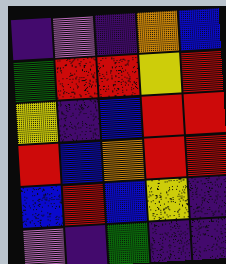[["indigo", "violet", "indigo", "orange", "blue"], ["green", "red", "red", "yellow", "red"], ["yellow", "indigo", "blue", "red", "red"], ["red", "blue", "orange", "red", "red"], ["blue", "red", "blue", "yellow", "indigo"], ["violet", "indigo", "green", "indigo", "indigo"]]